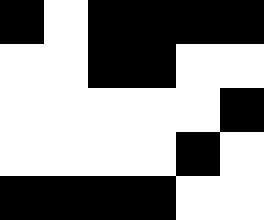[["black", "white", "black", "black", "black", "black"], ["white", "white", "black", "black", "white", "white"], ["white", "white", "white", "white", "white", "black"], ["white", "white", "white", "white", "black", "white"], ["black", "black", "black", "black", "white", "white"]]